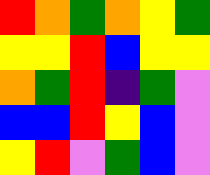[["red", "orange", "green", "orange", "yellow", "green"], ["yellow", "yellow", "red", "blue", "yellow", "yellow"], ["orange", "green", "red", "indigo", "green", "violet"], ["blue", "blue", "red", "yellow", "blue", "violet"], ["yellow", "red", "violet", "green", "blue", "violet"]]